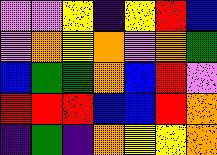[["violet", "violet", "yellow", "indigo", "yellow", "red", "blue"], ["violet", "orange", "yellow", "orange", "violet", "orange", "green"], ["blue", "green", "green", "orange", "blue", "red", "violet"], ["red", "red", "red", "blue", "blue", "red", "orange"], ["indigo", "green", "indigo", "orange", "yellow", "yellow", "orange"]]